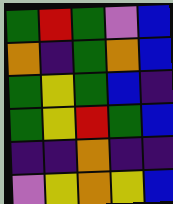[["green", "red", "green", "violet", "blue"], ["orange", "indigo", "green", "orange", "blue"], ["green", "yellow", "green", "blue", "indigo"], ["green", "yellow", "red", "green", "blue"], ["indigo", "indigo", "orange", "indigo", "indigo"], ["violet", "yellow", "orange", "yellow", "blue"]]